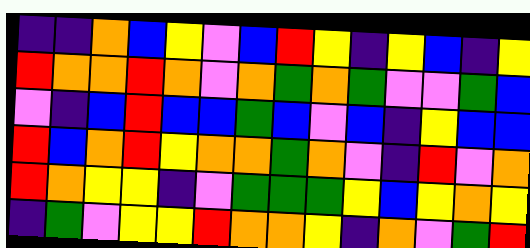[["indigo", "indigo", "orange", "blue", "yellow", "violet", "blue", "red", "yellow", "indigo", "yellow", "blue", "indigo", "yellow"], ["red", "orange", "orange", "red", "orange", "violet", "orange", "green", "orange", "green", "violet", "violet", "green", "blue"], ["violet", "indigo", "blue", "red", "blue", "blue", "green", "blue", "violet", "blue", "indigo", "yellow", "blue", "blue"], ["red", "blue", "orange", "red", "yellow", "orange", "orange", "green", "orange", "violet", "indigo", "red", "violet", "orange"], ["red", "orange", "yellow", "yellow", "indigo", "violet", "green", "green", "green", "yellow", "blue", "yellow", "orange", "yellow"], ["indigo", "green", "violet", "yellow", "yellow", "red", "orange", "orange", "yellow", "indigo", "orange", "violet", "green", "red"]]